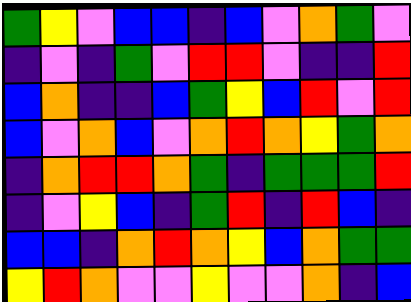[["green", "yellow", "violet", "blue", "blue", "indigo", "blue", "violet", "orange", "green", "violet"], ["indigo", "violet", "indigo", "green", "violet", "red", "red", "violet", "indigo", "indigo", "red"], ["blue", "orange", "indigo", "indigo", "blue", "green", "yellow", "blue", "red", "violet", "red"], ["blue", "violet", "orange", "blue", "violet", "orange", "red", "orange", "yellow", "green", "orange"], ["indigo", "orange", "red", "red", "orange", "green", "indigo", "green", "green", "green", "red"], ["indigo", "violet", "yellow", "blue", "indigo", "green", "red", "indigo", "red", "blue", "indigo"], ["blue", "blue", "indigo", "orange", "red", "orange", "yellow", "blue", "orange", "green", "green"], ["yellow", "red", "orange", "violet", "violet", "yellow", "violet", "violet", "orange", "indigo", "blue"]]